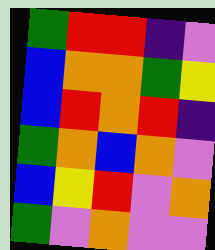[["green", "red", "red", "indigo", "violet"], ["blue", "orange", "orange", "green", "yellow"], ["blue", "red", "orange", "red", "indigo"], ["green", "orange", "blue", "orange", "violet"], ["blue", "yellow", "red", "violet", "orange"], ["green", "violet", "orange", "violet", "violet"]]